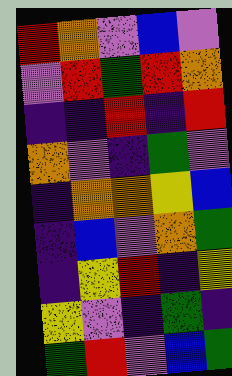[["red", "orange", "violet", "blue", "violet"], ["violet", "red", "green", "red", "orange"], ["indigo", "indigo", "red", "indigo", "red"], ["orange", "violet", "indigo", "green", "violet"], ["indigo", "orange", "orange", "yellow", "blue"], ["indigo", "blue", "violet", "orange", "green"], ["indigo", "yellow", "red", "indigo", "yellow"], ["yellow", "violet", "indigo", "green", "indigo"], ["green", "red", "violet", "blue", "green"]]